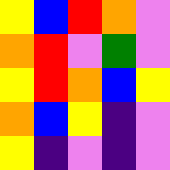[["yellow", "blue", "red", "orange", "violet"], ["orange", "red", "violet", "green", "violet"], ["yellow", "red", "orange", "blue", "yellow"], ["orange", "blue", "yellow", "indigo", "violet"], ["yellow", "indigo", "violet", "indigo", "violet"]]